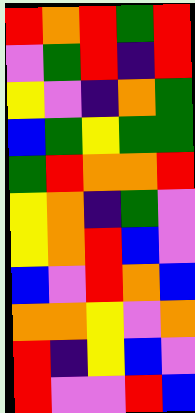[["red", "orange", "red", "green", "red"], ["violet", "green", "red", "indigo", "red"], ["yellow", "violet", "indigo", "orange", "green"], ["blue", "green", "yellow", "green", "green"], ["green", "red", "orange", "orange", "red"], ["yellow", "orange", "indigo", "green", "violet"], ["yellow", "orange", "red", "blue", "violet"], ["blue", "violet", "red", "orange", "blue"], ["orange", "orange", "yellow", "violet", "orange"], ["red", "indigo", "yellow", "blue", "violet"], ["red", "violet", "violet", "red", "blue"]]